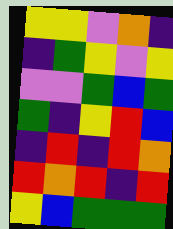[["yellow", "yellow", "violet", "orange", "indigo"], ["indigo", "green", "yellow", "violet", "yellow"], ["violet", "violet", "green", "blue", "green"], ["green", "indigo", "yellow", "red", "blue"], ["indigo", "red", "indigo", "red", "orange"], ["red", "orange", "red", "indigo", "red"], ["yellow", "blue", "green", "green", "green"]]